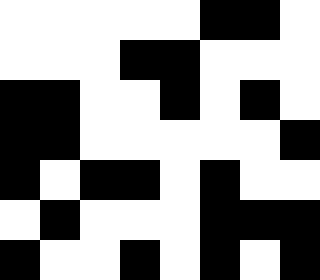[["white", "white", "white", "white", "white", "black", "black", "white"], ["white", "white", "white", "black", "black", "white", "white", "white"], ["black", "black", "white", "white", "black", "white", "black", "white"], ["black", "black", "white", "white", "white", "white", "white", "black"], ["black", "white", "black", "black", "white", "black", "white", "white"], ["white", "black", "white", "white", "white", "black", "black", "black"], ["black", "white", "white", "black", "white", "black", "white", "black"]]